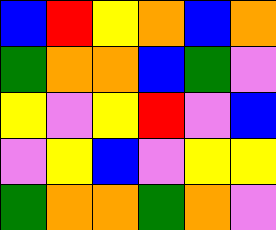[["blue", "red", "yellow", "orange", "blue", "orange"], ["green", "orange", "orange", "blue", "green", "violet"], ["yellow", "violet", "yellow", "red", "violet", "blue"], ["violet", "yellow", "blue", "violet", "yellow", "yellow"], ["green", "orange", "orange", "green", "orange", "violet"]]